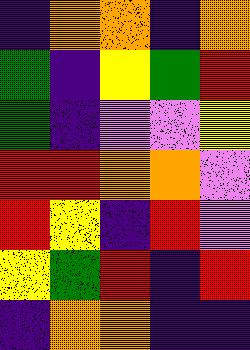[["indigo", "orange", "orange", "indigo", "orange"], ["green", "indigo", "yellow", "green", "red"], ["green", "indigo", "violet", "violet", "yellow"], ["red", "red", "orange", "orange", "violet"], ["red", "yellow", "indigo", "red", "violet"], ["yellow", "green", "red", "indigo", "red"], ["indigo", "orange", "orange", "indigo", "indigo"]]